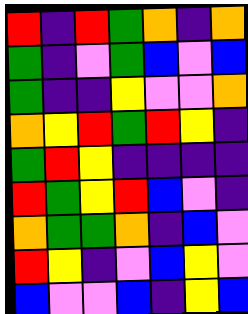[["red", "indigo", "red", "green", "orange", "indigo", "orange"], ["green", "indigo", "violet", "green", "blue", "violet", "blue"], ["green", "indigo", "indigo", "yellow", "violet", "violet", "orange"], ["orange", "yellow", "red", "green", "red", "yellow", "indigo"], ["green", "red", "yellow", "indigo", "indigo", "indigo", "indigo"], ["red", "green", "yellow", "red", "blue", "violet", "indigo"], ["orange", "green", "green", "orange", "indigo", "blue", "violet"], ["red", "yellow", "indigo", "violet", "blue", "yellow", "violet"], ["blue", "violet", "violet", "blue", "indigo", "yellow", "blue"]]